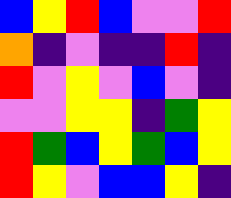[["blue", "yellow", "red", "blue", "violet", "violet", "red"], ["orange", "indigo", "violet", "indigo", "indigo", "red", "indigo"], ["red", "violet", "yellow", "violet", "blue", "violet", "indigo"], ["violet", "violet", "yellow", "yellow", "indigo", "green", "yellow"], ["red", "green", "blue", "yellow", "green", "blue", "yellow"], ["red", "yellow", "violet", "blue", "blue", "yellow", "indigo"]]